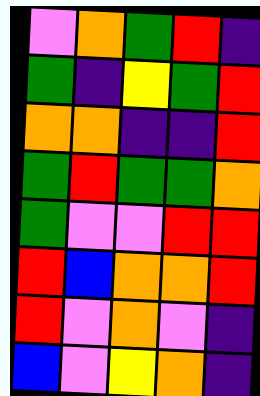[["violet", "orange", "green", "red", "indigo"], ["green", "indigo", "yellow", "green", "red"], ["orange", "orange", "indigo", "indigo", "red"], ["green", "red", "green", "green", "orange"], ["green", "violet", "violet", "red", "red"], ["red", "blue", "orange", "orange", "red"], ["red", "violet", "orange", "violet", "indigo"], ["blue", "violet", "yellow", "orange", "indigo"]]